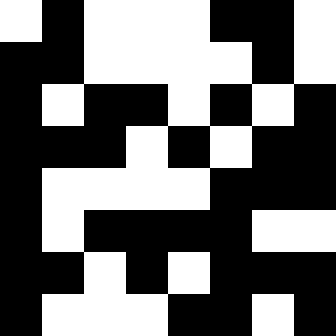[["white", "black", "white", "white", "white", "black", "black", "white"], ["black", "black", "white", "white", "white", "white", "black", "white"], ["black", "white", "black", "black", "white", "black", "white", "black"], ["black", "black", "black", "white", "black", "white", "black", "black"], ["black", "white", "white", "white", "white", "black", "black", "black"], ["black", "white", "black", "black", "black", "black", "white", "white"], ["black", "black", "white", "black", "white", "black", "black", "black"], ["black", "white", "white", "white", "black", "black", "white", "black"]]